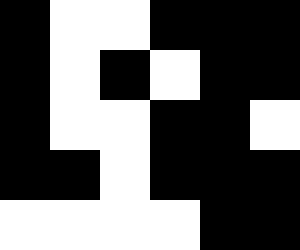[["black", "white", "white", "black", "black", "black"], ["black", "white", "black", "white", "black", "black"], ["black", "white", "white", "black", "black", "white"], ["black", "black", "white", "black", "black", "black"], ["white", "white", "white", "white", "black", "black"]]